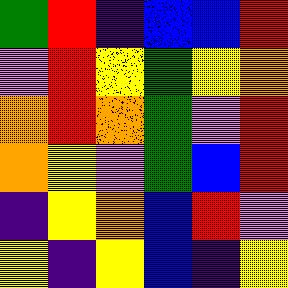[["green", "red", "indigo", "blue", "blue", "red"], ["violet", "red", "yellow", "green", "yellow", "orange"], ["orange", "red", "orange", "green", "violet", "red"], ["orange", "yellow", "violet", "green", "blue", "red"], ["indigo", "yellow", "orange", "blue", "red", "violet"], ["yellow", "indigo", "yellow", "blue", "indigo", "yellow"]]